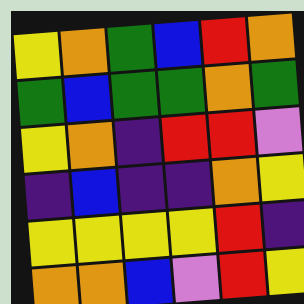[["yellow", "orange", "green", "blue", "red", "orange"], ["green", "blue", "green", "green", "orange", "green"], ["yellow", "orange", "indigo", "red", "red", "violet"], ["indigo", "blue", "indigo", "indigo", "orange", "yellow"], ["yellow", "yellow", "yellow", "yellow", "red", "indigo"], ["orange", "orange", "blue", "violet", "red", "yellow"]]